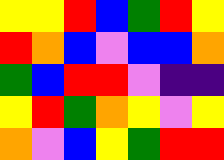[["yellow", "yellow", "red", "blue", "green", "red", "yellow"], ["red", "orange", "blue", "violet", "blue", "blue", "orange"], ["green", "blue", "red", "red", "violet", "indigo", "indigo"], ["yellow", "red", "green", "orange", "yellow", "violet", "yellow"], ["orange", "violet", "blue", "yellow", "green", "red", "red"]]